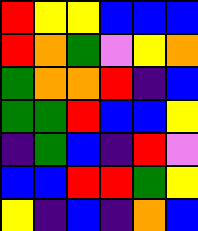[["red", "yellow", "yellow", "blue", "blue", "blue"], ["red", "orange", "green", "violet", "yellow", "orange"], ["green", "orange", "orange", "red", "indigo", "blue"], ["green", "green", "red", "blue", "blue", "yellow"], ["indigo", "green", "blue", "indigo", "red", "violet"], ["blue", "blue", "red", "red", "green", "yellow"], ["yellow", "indigo", "blue", "indigo", "orange", "blue"]]